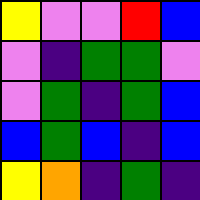[["yellow", "violet", "violet", "red", "blue"], ["violet", "indigo", "green", "green", "violet"], ["violet", "green", "indigo", "green", "blue"], ["blue", "green", "blue", "indigo", "blue"], ["yellow", "orange", "indigo", "green", "indigo"]]